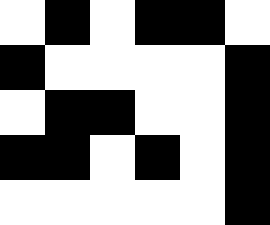[["white", "black", "white", "black", "black", "white"], ["black", "white", "white", "white", "white", "black"], ["white", "black", "black", "white", "white", "black"], ["black", "black", "white", "black", "white", "black"], ["white", "white", "white", "white", "white", "black"]]